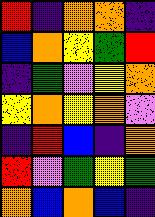[["red", "indigo", "orange", "orange", "indigo"], ["blue", "orange", "yellow", "green", "red"], ["indigo", "green", "violet", "yellow", "orange"], ["yellow", "orange", "yellow", "orange", "violet"], ["indigo", "red", "blue", "indigo", "orange"], ["red", "violet", "green", "yellow", "green"], ["orange", "blue", "orange", "blue", "indigo"]]